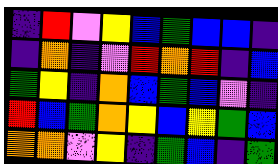[["indigo", "red", "violet", "yellow", "blue", "green", "blue", "blue", "indigo"], ["indigo", "orange", "indigo", "violet", "red", "orange", "red", "indigo", "blue"], ["green", "yellow", "indigo", "orange", "blue", "green", "blue", "violet", "indigo"], ["red", "blue", "green", "orange", "yellow", "blue", "yellow", "green", "blue"], ["orange", "orange", "violet", "yellow", "indigo", "green", "blue", "indigo", "green"]]